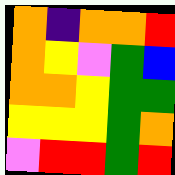[["orange", "indigo", "orange", "orange", "red"], ["orange", "yellow", "violet", "green", "blue"], ["orange", "orange", "yellow", "green", "green"], ["yellow", "yellow", "yellow", "green", "orange"], ["violet", "red", "red", "green", "red"]]